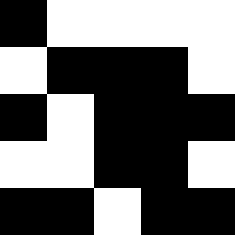[["black", "white", "white", "white", "white"], ["white", "black", "black", "black", "white"], ["black", "white", "black", "black", "black"], ["white", "white", "black", "black", "white"], ["black", "black", "white", "black", "black"]]